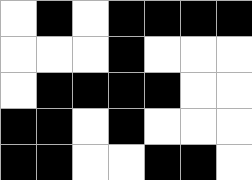[["white", "black", "white", "black", "black", "black", "black"], ["white", "white", "white", "black", "white", "white", "white"], ["white", "black", "black", "black", "black", "white", "white"], ["black", "black", "white", "black", "white", "white", "white"], ["black", "black", "white", "white", "black", "black", "white"]]